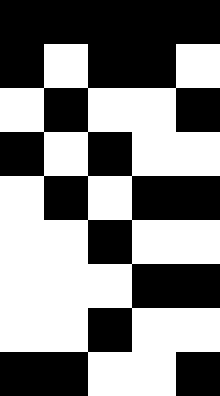[["black", "black", "black", "black", "black"], ["black", "white", "black", "black", "white"], ["white", "black", "white", "white", "black"], ["black", "white", "black", "white", "white"], ["white", "black", "white", "black", "black"], ["white", "white", "black", "white", "white"], ["white", "white", "white", "black", "black"], ["white", "white", "black", "white", "white"], ["black", "black", "white", "white", "black"]]